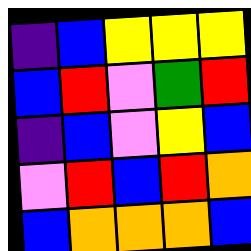[["indigo", "blue", "yellow", "yellow", "yellow"], ["blue", "red", "violet", "green", "red"], ["indigo", "blue", "violet", "yellow", "blue"], ["violet", "red", "blue", "red", "orange"], ["blue", "orange", "orange", "orange", "blue"]]